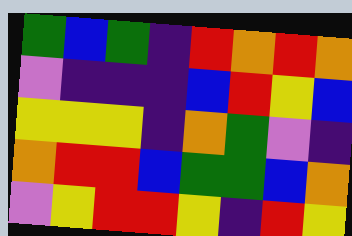[["green", "blue", "green", "indigo", "red", "orange", "red", "orange"], ["violet", "indigo", "indigo", "indigo", "blue", "red", "yellow", "blue"], ["yellow", "yellow", "yellow", "indigo", "orange", "green", "violet", "indigo"], ["orange", "red", "red", "blue", "green", "green", "blue", "orange"], ["violet", "yellow", "red", "red", "yellow", "indigo", "red", "yellow"]]